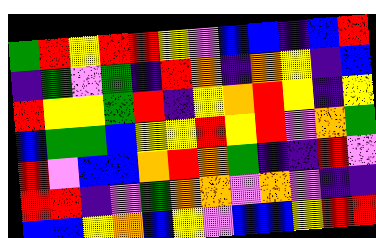[["green", "red", "yellow", "red", "red", "yellow", "violet", "blue", "blue", "indigo", "blue", "red"], ["indigo", "green", "violet", "green", "indigo", "red", "orange", "indigo", "orange", "yellow", "indigo", "blue"], ["red", "yellow", "yellow", "green", "red", "indigo", "yellow", "orange", "red", "yellow", "indigo", "yellow"], ["blue", "green", "green", "blue", "yellow", "yellow", "red", "yellow", "red", "violet", "orange", "green"], ["red", "violet", "blue", "blue", "orange", "red", "orange", "green", "indigo", "indigo", "red", "violet"], ["red", "red", "indigo", "violet", "green", "orange", "orange", "violet", "orange", "violet", "indigo", "indigo"], ["blue", "blue", "yellow", "orange", "blue", "yellow", "violet", "blue", "blue", "yellow", "red", "red"]]